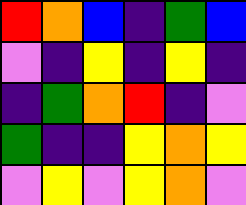[["red", "orange", "blue", "indigo", "green", "blue"], ["violet", "indigo", "yellow", "indigo", "yellow", "indigo"], ["indigo", "green", "orange", "red", "indigo", "violet"], ["green", "indigo", "indigo", "yellow", "orange", "yellow"], ["violet", "yellow", "violet", "yellow", "orange", "violet"]]